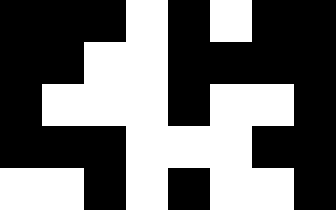[["black", "black", "black", "white", "black", "white", "black", "black"], ["black", "black", "white", "white", "black", "black", "black", "black"], ["black", "white", "white", "white", "black", "white", "white", "black"], ["black", "black", "black", "white", "white", "white", "black", "black"], ["white", "white", "black", "white", "black", "white", "white", "black"]]